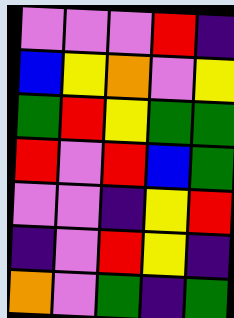[["violet", "violet", "violet", "red", "indigo"], ["blue", "yellow", "orange", "violet", "yellow"], ["green", "red", "yellow", "green", "green"], ["red", "violet", "red", "blue", "green"], ["violet", "violet", "indigo", "yellow", "red"], ["indigo", "violet", "red", "yellow", "indigo"], ["orange", "violet", "green", "indigo", "green"]]